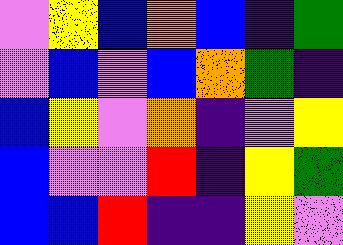[["violet", "yellow", "blue", "orange", "blue", "indigo", "green"], ["violet", "blue", "violet", "blue", "orange", "green", "indigo"], ["blue", "yellow", "violet", "orange", "indigo", "violet", "yellow"], ["blue", "violet", "violet", "red", "indigo", "yellow", "green"], ["blue", "blue", "red", "indigo", "indigo", "yellow", "violet"]]